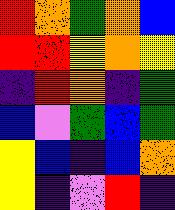[["red", "orange", "green", "orange", "blue"], ["red", "red", "yellow", "orange", "yellow"], ["indigo", "red", "orange", "indigo", "green"], ["blue", "violet", "green", "blue", "green"], ["yellow", "blue", "indigo", "blue", "orange"], ["yellow", "indigo", "violet", "red", "indigo"]]